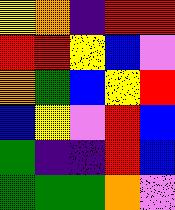[["yellow", "orange", "indigo", "red", "red"], ["red", "red", "yellow", "blue", "violet"], ["orange", "green", "blue", "yellow", "red"], ["blue", "yellow", "violet", "red", "blue"], ["green", "indigo", "indigo", "red", "blue"], ["green", "green", "green", "orange", "violet"]]